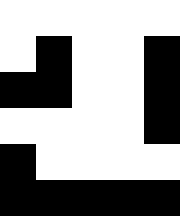[["white", "white", "white", "white", "white"], ["white", "black", "white", "white", "black"], ["black", "black", "white", "white", "black"], ["white", "white", "white", "white", "black"], ["black", "white", "white", "white", "white"], ["black", "black", "black", "black", "black"]]